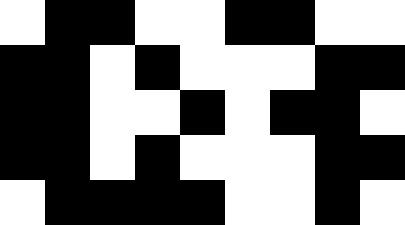[["white", "black", "black", "white", "white", "black", "black", "white", "white"], ["black", "black", "white", "black", "white", "white", "white", "black", "black"], ["black", "black", "white", "white", "black", "white", "black", "black", "white"], ["black", "black", "white", "black", "white", "white", "white", "black", "black"], ["white", "black", "black", "black", "black", "white", "white", "black", "white"]]